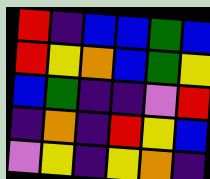[["red", "indigo", "blue", "blue", "green", "blue"], ["red", "yellow", "orange", "blue", "green", "yellow"], ["blue", "green", "indigo", "indigo", "violet", "red"], ["indigo", "orange", "indigo", "red", "yellow", "blue"], ["violet", "yellow", "indigo", "yellow", "orange", "indigo"]]